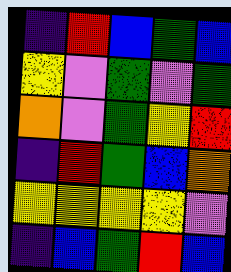[["indigo", "red", "blue", "green", "blue"], ["yellow", "violet", "green", "violet", "green"], ["orange", "violet", "green", "yellow", "red"], ["indigo", "red", "green", "blue", "orange"], ["yellow", "yellow", "yellow", "yellow", "violet"], ["indigo", "blue", "green", "red", "blue"]]